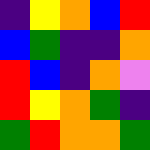[["indigo", "yellow", "orange", "blue", "red"], ["blue", "green", "indigo", "indigo", "orange"], ["red", "blue", "indigo", "orange", "violet"], ["red", "yellow", "orange", "green", "indigo"], ["green", "red", "orange", "orange", "green"]]